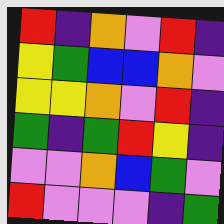[["red", "indigo", "orange", "violet", "red", "indigo"], ["yellow", "green", "blue", "blue", "orange", "violet"], ["yellow", "yellow", "orange", "violet", "red", "indigo"], ["green", "indigo", "green", "red", "yellow", "indigo"], ["violet", "violet", "orange", "blue", "green", "violet"], ["red", "violet", "violet", "violet", "indigo", "green"]]